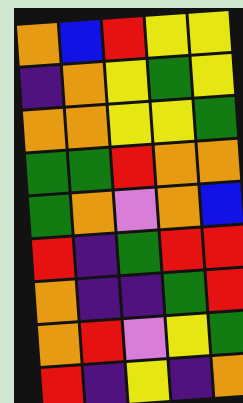[["orange", "blue", "red", "yellow", "yellow"], ["indigo", "orange", "yellow", "green", "yellow"], ["orange", "orange", "yellow", "yellow", "green"], ["green", "green", "red", "orange", "orange"], ["green", "orange", "violet", "orange", "blue"], ["red", "indigo", "green", "red", "red"], ["orange", "indigo", "indigo", "green", "red"], ["orange", "red", "violet", "yellow", "green"], ["red", "indigo", "yellow", "indigo", "orange"]]